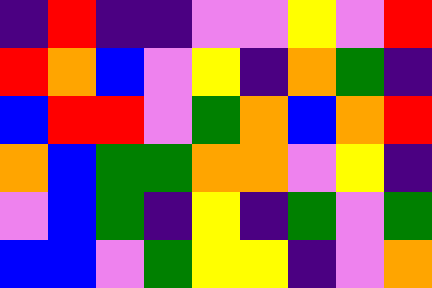[["indigo", "red", "indigo", "indigo", "violet", "violet", "yellow", "violet", "red"], ["red", "orange", "blue", "violet", "yellow", "indigo", "orange", "green", "indigo"], ["blue", "red", "red", "violet", "green", "orange", "blue", "orange", "red"], ["orange", "blue", "green", "green", "orange", "orange", "violet", "yellow", "indigo"], ["violet", "blue", "green", "indigo", "yellow", "indigo", "green", "violet", "green"], ["blue", "blue", "violet", "green", "yellow", "yellow", "indigo", "violet", "orange"]]